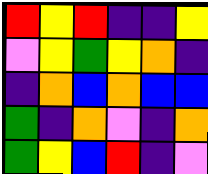[["red", "yellow", "red", "indigo", "indigo", "yellow"], ["violet", "yellow", "green", "yellow", "orange", "indigo"], ["indigo", "orange", "blue", "orange", "blue", "blue"], ["green", "indigo", "orange", "violet", "indigo", "orange"], ["green", "yellow", "blue", "red", "indigo", "violet"]]